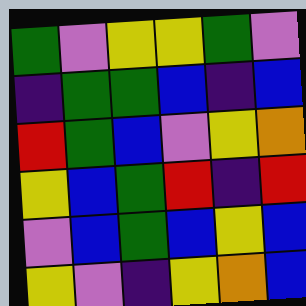[["green", "violet", "yellow", "yellow", "green", "violet"], ["indigo", "green", "green", "blue", "indigo", "blue"], ["red", "green", "blue", "violet", "yellow", "orange"], ["yellow", "blue", "green", "red", "indigo", "red"], ["violet", "blue", "green", "blue", "yellow", "blue"], ["yellow", "violet", "indigo", "yellow", "orange", "blue"]]